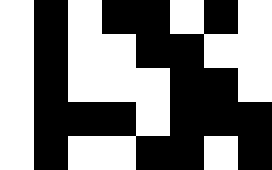[["white", "black", "white", "black", "black", "white", "black", "white"], ["white", "black", "white", "white", "black", "black", "white", "white"], ["white", "black", "white", "white", "white", "black", "black", "white"], ["white", "black", "black", "black", "white", "black", "black", "black"], ["white", "black", "white", "white", "black", "black", "white", "black"]]